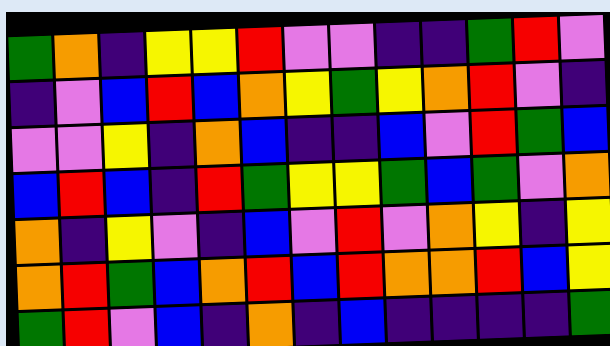[["green", "orange", "indigo", "yellow", "yellow", "red", "violet", "violet", "indigo", "indigo", "green", "red", "violet"], ["indigo", "violet", "blue", "red", "blue", "orange", "yellow", "green", "yellow", "orange", "red", "violet", "indigo"], ["violet", "violet", "yellow", "indigo", "orange", "blue", "indigo", "indigo", "blue", "violet", "red", "green", "blue"], ["blue", "red", "blue", "indigo", "red", "green", "yellow", "yellow", "green", "blue", "green", "violet", "orange"], ["orange", "indigo", "yellow", "violet", "indigo", "blue", "violet", "red", "violet", "orange", "yellow", "indigo", "yellow"], ["orange", "red", "green", "blue", "orange", "red", "blue", "red", "orange", "orange", "red", "blue", "yellow"], ["green", "red", "violet", "blue", "indigo", "orange", "indigo", "blue", "indigo", "indigo", "indigo", "indigo", "green"]]